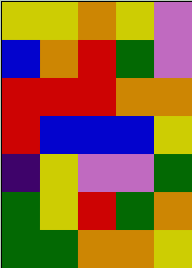[["yellow", "yellow", "orange", "yellow", "violet"], ["blue", "orange", "red", "green", "violet"], ["red", "red", "red", "orange", "orange"], ["red", "blue", "blue", "blue", "yellow"], ["indigo", "yellow", "violet", "violet", "green"], ["green", "yellow", "red", "green", "orange"], ["green", "green", "orange", "orange", "yellow"]]